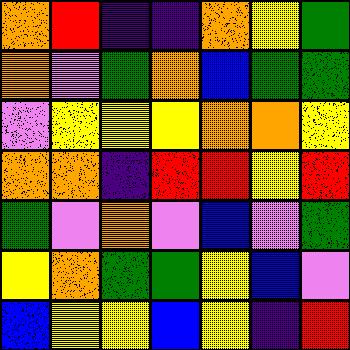[["orange", "red", "indigo", "indigo", "orange", "yellow", "green"], ["orange", "violet", "green", "orange", "blue", "green", "green"], ["violet", "yellow", "yellow", "yellow", "orange", "orange", "yellow"], ["orange", "orange", "indigo", "red", "red", "yellow", "red"], ["green", "violet", "orange", "violet", "blue", "violet", "green"], ["yellow", "orange", "green", "green", "yellow", "blue", "violet"], ["blue", "yellow", "yellow", "blue", "yellow", "indigo", "red"]]